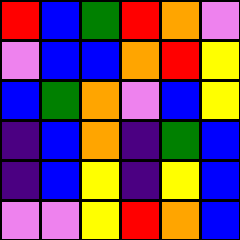[["red", "blue", "green", "red", "orange", "violet"], ["violet", "blue", "blue", "orange", "red", "yellow"], ["blue", "green", "orange", "violet", "blue", "yellow"], ["indigo", "blue", "orange", "indigo", "green", "blue"], ["indigo", "blue", "yellow", "indigo", "yellow", "blue"], ["violet", "violet", "yellow", "red", "orange", "blue"]]